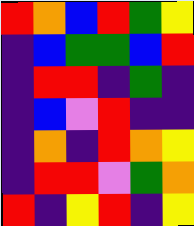[["red", "orange", "blue", "red", "green", "yellow"], ["indigo", "blue", "green", "green", "blue", "red"], ["indigo", "red", "red", "indigo", "green", "indigo"], ["indigo", "blue", "violet", "red", "indigo", "indigo"], ["indigo", "orange", "indigo", "red", "orange", "yellow"], ["indigo", "red", "red", "violet", "green", "orange"], ["red", "indigo", "yellow", "red", "indigo", "yellow"]]